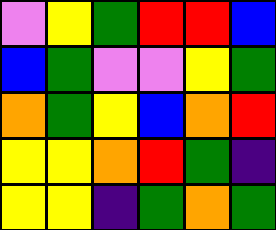[["violet", "yellow", "green", "red", "red", "blue"], ["blue", "green", "violet", "violet", "yellow", "green"], ["orange", "green", "yellow", "blue", "orange", "red"], ["yellow", "yellow", "orange", "red", "green", "indigo"], ["yellow", "yellow", "indigo", "green", "orange", "green"]]